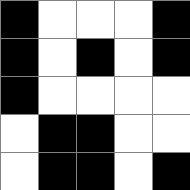[["black", "white", "white", "white", "black"], ["black", "white", "black", "white", "black"], ["black", "white", "white", "white", "white"], ["white", "black", "black", "white", "white"], ["white", "black", "black", "white", "black"]]